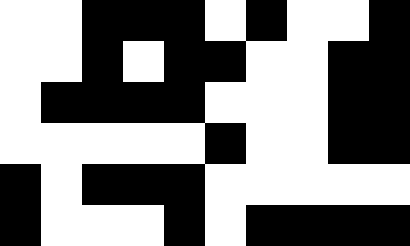[["white", "white", "black", "black", "black", "white", "black", "white", "white", "black"], ["white", "white", "black", "white", "black", "black", "white", "white", "black", "black"], ["white", "black", "black", "black", "black", "white", "white", "white", "black", "black"], ["white", "white", "white", "white", "white", "black", "white", "white", "black", "black"], ["black", "white", "black", "black", "black", "white", "white", "white", "white", "white"], ["black", "white", "white", "white", "black", "white", "black", "black", "black", "black"]]